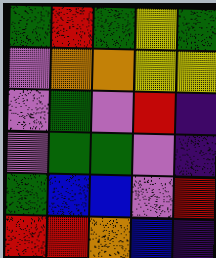[["green", "red", "green", "yellow", "green"], ["violet", "orange", "orange", "yellow", "yellow"], ["violet", "green", "violet", "red", "indigo"], ["violet", "green", "green", "violet", "indigo"], ["green", "blue", "blue", "violet", "red"], ["red", "red", "orange", "blue", "indigo"]]